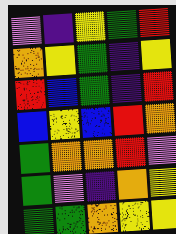[["violet", "indigo", "yellow", "green", "red"], ["orange", "yellow", "green", "indigo", "yellow"], ["red", "blue", "green", "indigo", "red"], ["blue", "yellow", "blue", "red", "orange"], ["green", "orange", "orange", "red", "violet"], ["green", "violet", "indigo", "orange", "yellow"], ["green", "green", "orange", "yellow", "yellow"]]